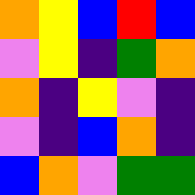[["orange", "yellow", "blue", "red", "blue"], ["violet", "yellow", "indigo", "green", "orange"], ["orange", "indigo", "yellow", "violet", "indigo"], ["violet", "indigo", "blue", "orange", "indigo"], ["blue", "orange", "violet", "green", "green"]]